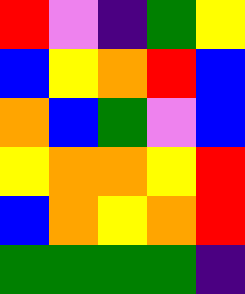[["red", "violet", "indigo", "green", "yellow"], ["blue", "yellow", "orange", "red", "blue"], ["orange", "blue", "green", "violet", "blue"], ["yellow", "orange", "orange", "yellow", "red"], ["blue", "orange", "yellow", "orange", "red"], ["green", "green", "green", "green", "indigo"]]